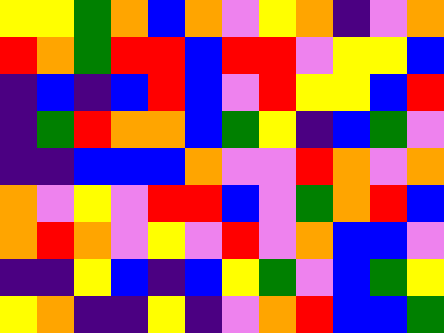[["yellow", "yellow", "green", "orange", "blue", "orange", "violet", "yellow", "orange", "indigo", "violet", "orange"], ["red", "orange", "green", "red", "red", "blue", "red", "red", "violet", "yellow", "yellow", "blue"], ["indigo", "blue", "indigo", "blue", "red", "blue", "violet", "red", "yellow", "yellow", "blue", "red"], ["indigo", "green", "red", "orange", "orange", "blue", "green", "yellow", "indigo", "blue", "green", "violet"], ["indigo", "indigo", "blue", "blue", "blue", "orange", "violet", "violet", "red", "orange", "violet", "orange"], ["orange", "violet", "yellow", "violet", "red", "red", "blue", "violet", "green", "orange", "red", "blue"], ["orange", "red", "orange", "violet", "yellow", "violet", "red", "violet", "orange", "blue", "blue", "violet"], ["indigo", "indigo", "yellow", "blue", "indigo", "blue", "yellow", "green", "violet", "blue", "green", "yellow"], ["yellow", "orange", "indigo", "indigo", "yellow", "indigo", "violet", "orange", "red", "blue", "blue", "green"]]